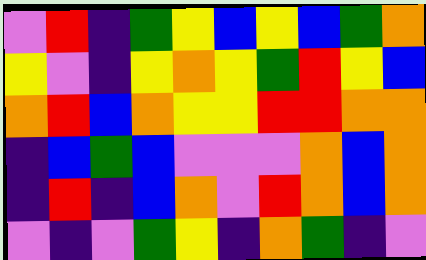[["violet", "red", "indigo", "green", "yellow", "blue", "yellow", "blue", "green", "orange"], ["yellow", "violet", "indigo", "yellow", "orange", "yellow", "green", "red", "yellow", "blue"], ["orange", "red", "blue", "orange", "yellow", "yellow", "red", "red", "orange", "orange"], ["indigo", "blue", "green", "blue", "violet", "violet", "violet", "orange", "blue", "orange"], ["indigo", "red", "indigo", "blue", "orange", "violet", "red", "orange", "blue", "orange"], ["violet", "indigo", "violet", "green", "yellow", "indigo", "orange", "green", "indigo", "violet"]]